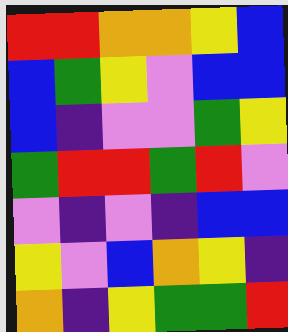[["red", "red", "orange", "orange", "yellow", "blue"], ["blue", "green", "yellow", "violet", "blue", "blue"], ["blue", "indigo", "violet", "violet", "green", "yellow"], ["green", "red", "red", "green", "red", "violet"], ["violet", "indigo", "violet", "indigo", "blue", "blue"], ["yellow", "violet", "blue", "orange", "yellow", "indigo"], ["orange", "indigo", "yellow", "green", "green", "red"]]